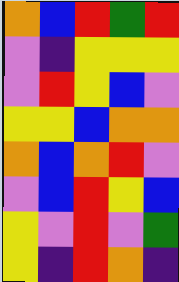[["orange", "blue", "red", "green", "red"], ["violet", "indigo", "yellow", "yellow", "yellow"], ["violet", "red", "yellow", "blue", "violet"], ["yellow", "yellow", "blue", "orange", "orange"], ["orange", "blue", "orange", "red", "violet"], ["violet", "blue", "red", "yellow", "blue"], ["yellow", "violet", "red", "violet", "green"], ["yellow", "indigo", "red", "orange", "indigo"]]